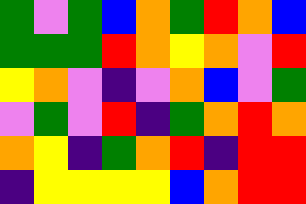[["green", "violet", "green", "blue", "orange", "green", "red", "orange", "blue"], ["green", "green", "green", "red", "orange", "yellow", "orange", "violet", "red"], ["yellow", "orange", "violet", "indigo", "violet", "orange", "blue", "violet", "green"], ["violet", "green", "violet", "red", "indigo", "green", "orange", "red", "orange"], ["orange", "yellow", "indigo", "green", "orange", "red", "indigo", "red", "red"], ["indigo", "yellow", "yellow", "yellow", "yellow", "blue", "orange", "red", "red"]]